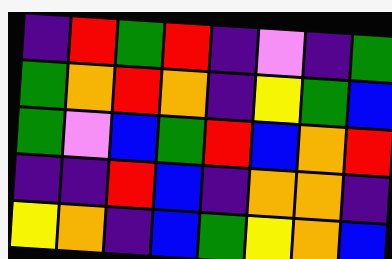[["indigo", "red", "green", "red", "indigo", "violet", "indigo", "green"], ["green", "orange", "red", "orange", "indigo", "yellow", "green", "blue"], ["green", "violet", "blue", "green", "red", "blue", "orange", "red"], ["indigo", "indigo", "red", "blue", "indigo", "orange", "orange", "indigo"], ["yellow", "orange", "indigo", "blue", "green", "yellow", "orange", "blue"]]